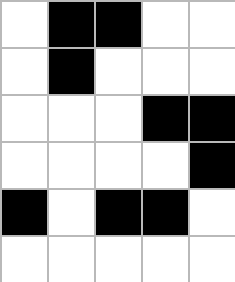[["white", "black", "black", "white", "white"], ["white", "black", "white", "white", "white"], ["white", "white", "white", "black", "black"], ["white", "white", "white", "white", "black"], ["black", "white", "black", "black", "white"], ["white", "white", "white", "white", "white"]]